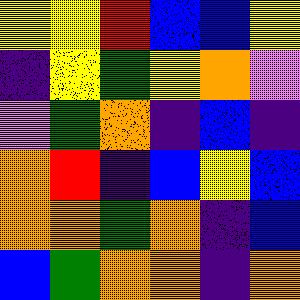[["yellow", "yellow", "red", "blue", "blue", "yellow"], ["indigo", "yellow", "green", "yellow", "orange", "violet"], ["violet", "green", "orange", "indigo", "blue", "indigo"], ["orange", "red", "indigo", "blue", "yellow", "blue"], ["orange", "orange", "green", "orange", "indigo", "blue"], ["blue", "green", "orange", "orange", "indigo", "orange"]]